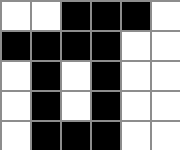[["white", "white", "black", "black", "black", "white"], ["black", "black", "black", "black", "white", "white"], ["white", "black", "white", "black", "white", "white"], ["white", "black", "white", "black", "white", "white"], ["white", "black", "black", "black", "white", "white"]]